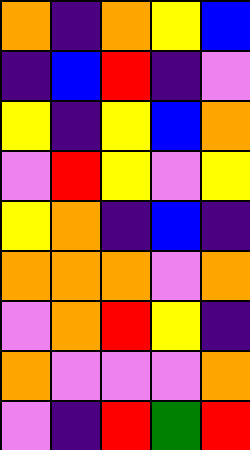[["orange", "indigo", "orange", "yellow", "blue"], ["indigo", "blue", "red", "indigo", "violet"], ["yellow", "indigo", "yellow", "blue", "orange"], ["violet", "red", "yellow", "violet", "yellow"], ["yellow", "orange", "indigo", "blue", "indigo"], ["orange", "orange", "orange", "violet", "orange"], ["violet", "orange", "red", "yellow", "indigo"], ["orange", "violet", "violet", "violet", "orange"], ["violet", "indigo", "red", "green", "red"]]